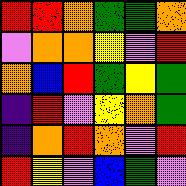[["red", "red", "orange", "green", "green", "orange"], ["violet", "orange", "orange", "yellow", "violet", "red"], ["orange", "blue", "red", "green", "yellow", "green"], ["indigo", "red", "violet", "yellow", "orange", "green"], ["indigo", "orange", "red", "orange", "violet", "red"], ["red", "yellow", "violet", "blue", "green", "violet"]]